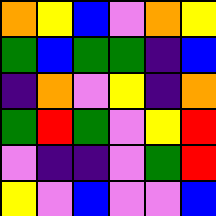[["orange", "yellow", "blue", "violet", "orange", "yellow"], ["green", "blue", "green", "green", "indigo", "blue"], ["indigo", "orange", "violet", "yellow", "indigo", "orange"], ["green", "red", "green", "violet", "yellow", "red"], ["violet", "indigo", "indigo", "violet", "green", "red"], ["yellow", "violet", "blue", "violet", "violet", "blue"]]